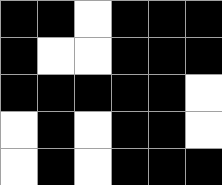[["black", "black", "white", "black", "black", "black"], ["black", "white", "white", "black", "black", "black"], ["black", "black", "black", "black", "black", "white"], ["white", "black", "white", "black", "black", "white"], ["white", "black", "white", "black", "black", "black"]]